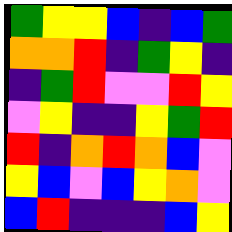[["green", "yellow", "yellow", "blue", "indigo", "blue", "green"], ["orange", "orange", "red", "indigo", "green", "yellow", "indigo"], ["indigo", "green", "red", "violet", "violet", "red", "yellow"], ["violet", "yellow", "indigo", "indigo", "yellow", "green", "red"], ["red", "indigo", "orange", "red", "orange", "blue", "violet"], ["yellow", "blue", "violet", "blue", "yellow", "orange", "violet"], ["blue", "red", "indigo", "indigo", "indigo", "blue", "yellow"]]